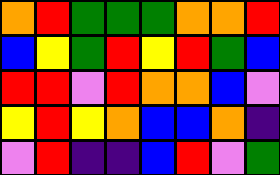[["orange", "red", "green", "green", "green", "orange", "orange", "red"], ["blue", "yellow", "green", "red", "yellow", "red", "green", "blue"], ["red", "red", "violet", "red", "orange", "orange", "blue", "violet"], ["yellow", "red", "yellow", "orange", "blue", "blue", "orange", "indigo"], ["violet", "red", "indigo", "indigo", "blue", "red", "violet", "green"]]